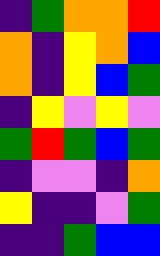[["indigo", "green", "orange", "orange", "red"], ["orange", "indigo", "yellow", "orange", "blue"], ["orange", "indigo", "yellow", "blue", "green"], ["indigo", "yellow", "violet", "yellow", "violet"], ["green", "red", "green", "blue", "green"], ["indigo", "violet", "violet", "indigo", "orange"], ["yellow", "indigo", "indigo", "violet", "green"], ["indigo", "indigo", "green", "blue", "blue"]]